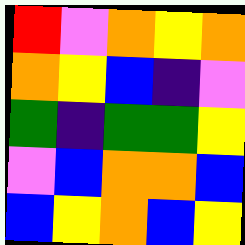[["red", "violet", "orange", "yellow", "orange"], ["orange", "yellow", "blue", "indigo", "violet"], ["green", "indigo", "green", "green", "yellow"], ["violet", "blue", "orange", "orange", "blue"], ["blue", "yellow", "orange", "blue", "yellow"]]